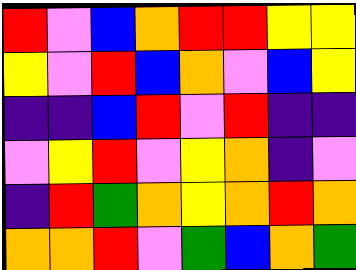[["red", "violet", "blue", "orange", "red", "red", "yellow", "yellow"], ["yellow", "violet", "red", "blue", "orange", "violet", "blue", "yellow"], ["indigo", "indigo", "blue", "red", "violet", "red", "indigo", "indigo"], ["violet", "yellow", "red", "violet", "yellow", "orange", "indigo", "violet"], ["indigo", "red", "green", "orange", "yellow", "orange", "red", "orange"], ["orange", "orange", "red", "violet", "green", "blue", "orange", "green"]]